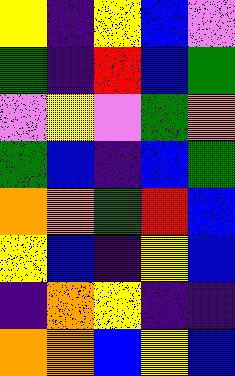[["yellow", "indigo", "yellow", "blue", "violet"], ["green", "indigo", "red", "blue", "green"], ["violet", "yellow", "violet", "green", "orange"], ["green", "blue", "indigo", "blue", "green"], ["orange", "orange", "green", "red", "blue"], ["yellow", "blue", "indigo", "yellow", "blue"], ["indigo", "orange", "yellow", "indigo", "indigo"], ["orange", "orange", "blue", "yellow", "blue"]]